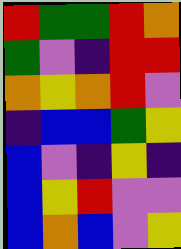[["red", "green", "green", "red", "orange"], ["green", "violet", "indigo", "red", "red"], ["orange", "yellow", "orange", "red", "violet"], ["indigo", "blue", "blue", "green", "yellow"], ["blue", "violet", "indigo", "yellow", "indigo"], ["blue", "yellow", "red", "violet", "violet"], ["blue", "orange", "blue", "violet", "yellow"]]